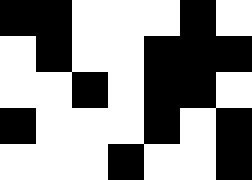[["black", "black", "white", "white", "white", "black", "white"], ["white", "black", "white", "white", "black", "black", "black"], ["white", "white", "black", "white", "black", "black", "white"], ["black", "white", "white", "white", "black", "white", "black"], ["white", "white", "white", "black", "white", "white", "black"]]